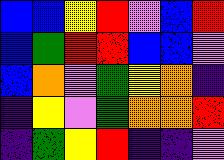[["blue", "blue", "yellow", "red", "violet", "blue", "red"], ["blue", "green", "red", "red", "blue", "blue", "violet"], ["blue", "orange", "violet", "green", "yellow", "orange", "indigo"], ["indigo", "yellow", "violet", "green", "orange", "orange", "red"], ["indigo", "green", "yellow", "red", "indigo", "indigo", "violet"]]